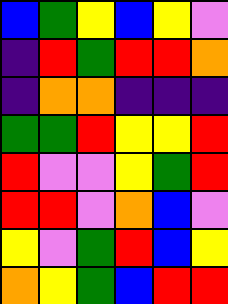[["blue", "green", "yellow", "blue", "yellow", "violet"], ["indigo", "red", "green", "red", "red", "orange"], ["indigo", "orange", "orange", "indigo", "indigo", "indigo"], ["green", "green", "red", "yellow", "yellow", "red"], ["red", "violet", "violet", "yellow", "green", "red"], ["red", "red", "violet", "orange", "blue", "violet"], ["yellow", "violet", "green", "red", "blue", "yellow"], ["orange", "yellow", "green", "blue", "red", "red"]]